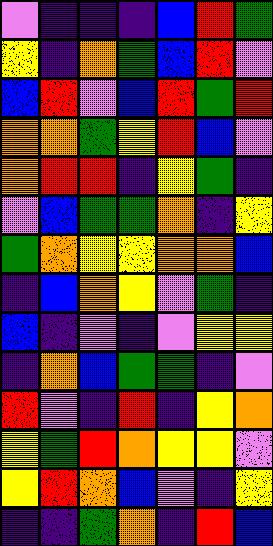[["violet", "indigo", "indigo", "indigo", "blue", "red", "green"], ["yellow", "indigo", "orange", "green", "blue", "red", "violet"], ["blue", "red", "violet", "blue", "red", "green", "red"], ["orange", "orange", "green", "yellow", "red", "blue", "violet"], ["orange", "red", "red", "indigo", "yellow", "green", "indigo"], ["violet", "blue", "green", "green", "orange", "indigo", "yellow"], ["green", "orange", "yellow", "yellow", "orange", "orange", "blue"], ["indigo", "blue", "orange", "yellow", "violet", "green", "indigo"], ["blue", "indigo", "violet", "indigo", "violet", "yellow", "yellow"], ["indigo", "orange", "blue", "green", "green", "indigo", "violet"], ["red", "violet", "indigo", "red", "indigo", "yellow", "orange"], ["yellow", "green", "red", "orange", "yellow", "yellow", "violet"], ["yellow", "red", "orange", "blue", "violet", "indigo", "yellow"], ["indigo", "indigo", "green", "orange", "indigo", "red", "blue"]]